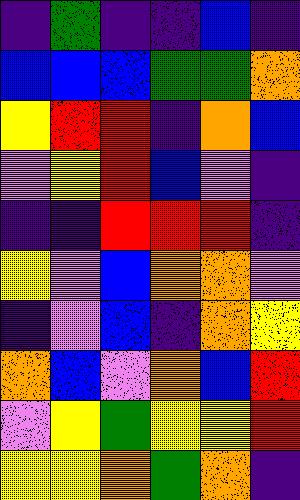[["indigo", "green", "indigo", "indigo", "blue", "indigo"], ["blue", "blue", "blue", "green", "green", "orange"], ["yellow", "red", "red", "indigo", "orange", "blue"], ["violet", "yellow", "red", "blue", "violet", "indigo"], ["indigo", "indigo", "red", "red", "red", "indigo"], ["yellow", "violet", "blue", "orange", "orange", "violet"], ["indigo", "violet", "blue", "indigo", "orange", "yellow"], ["orange", "blue", "violet", "orange", "blue", "red"], ["violet", "yellow", "green", "yellow", "yellow", "red"], ["yellow", "yellow", "orange", "green", "orange", "indigo"]]